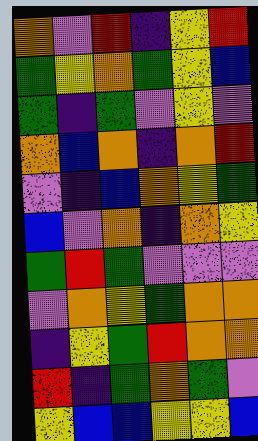[["orange", "violet", "red", "indigo", "yellow", "red"], ["green", "yellow", "orange", "green", "yellow", "blue"], ["green", "indigo", "green", "violet", "yellow", "violet"], ["orange", "blue", "orange", "indigo", "orange", "red"], ["violet", "indigo", "blue", "orange", "yellow", "green"], ["blue", "violet", "orange", "indigo", "orange", "yellow"], ["green", "red", "green", "violet", "violet", "violet"], ["violet", "orange", "yellow", "green", "orange", "orange"], ["indigo", "yellow", "green", "red", "orange", "orange"], ["red", "indigo", "green", "orange", "green", "violet"], ["yellow", "blue", "blue", "yellow", "yellow", "blue"]]